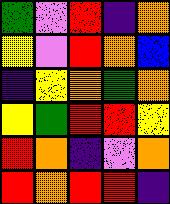[["green", "violet", "red", "indigo", "orange"], ["yellow", "violet", "red", "orange", "blue"], ["indigo", "yellow", "orange", "green", "orange"], ["yellow", "green", "red", "red", "yellow"], ["red", "orange", "indigo", "violet", "orange"], ["red", "orange", "red", "red", "indigo"]]